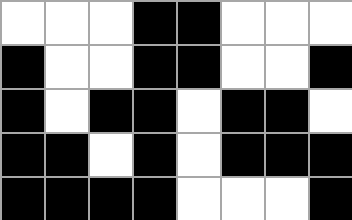[["white", "white", "white", "black", "black", "white", "white", "white"], ["black", "white", "white", "black", "black", "white", "white", "black"], ["black", "white", "black", "black", "white", "black", "black", "white"], ["black", "black", "white", "black", "white", "black", "black", "black"], ["black", "black", "black", "black", "white", "white", "white", "black"]]